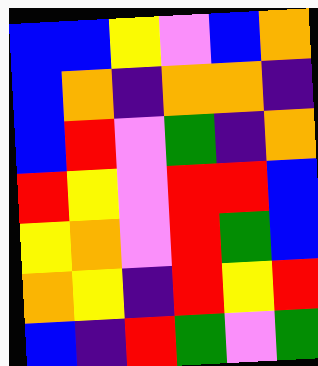[["blue", "blue", "yellow", "violet", "blue", "orange"], ["blue", "orange", "indigo", "orange", "orange", "indigo"], ["blue", "red", "violet", "green", "indigo", "orange"], ["red", "yellow", "violet", "red", "red", "blue"], ["yellow", "orange", "violet", "red", "green", "blue"], ["orange", "yellow", "indigo", "red", "yellow", "red"], ["blue", "indigo", "red", "green", "violet", "green"]]